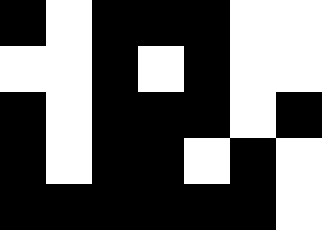[["black", "white", "black", "black", "black", "white", "white"], ["white", "white", "black", "white", "black", "white", "white"], ["black", "white", "black", "black", "black", "white", "black"], ["black", "white", "black", "black", "white", "black", "white"], ["black", "black", "black", "black", "black", "black", "white"]]